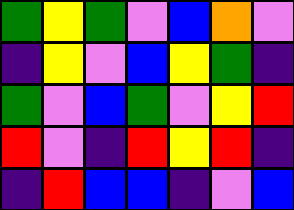[["green", "yellow", "green", "violet", "blue", "orange", "violet"], ["indigo", "yellow", "violet", "blue", "yellow", "green", "indigo"], ["green", "violet", "blue", "green", "violet", "yellow", "red"], ["red", "violet", "indigo", "red", "yellow", "red", "indigo"], ["indigo", "red", "blue", "blue", "indigo", "violet", "blue"]]